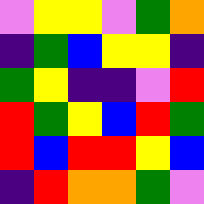[["violet", "yellow", "yellow", "violet", "green", "orange"], ["indigo", "green", "blue", "yellow", "yellow", "indigo"], ["green", "yellow", "indigo", "indigo", "violet", "red"], ["red", "green", "yellow", "blue", "red", "green"], ["red", "blue", "red", "red", "yellow", "blue"], ["indigo", "red", "orange", "orange", "green", "violet"]]